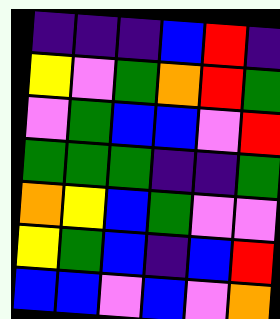[["indigo", "indigo", "indigo", "blue", "red", "indigo"], ["yellow", "violet", "green", "orange", "red", "green"], ["violet", "green", "blue", "blue", "violet", "red"], ["green", "green", "green", "indigo", "indigo", "green"], ["orange", "yellow", "blue", "green", "violet", "violet"], ["yellow", "green", "blue", "indigo", "blue", "red"], ["blue", "blue", "violet", "blue", "violet", "orange"]]